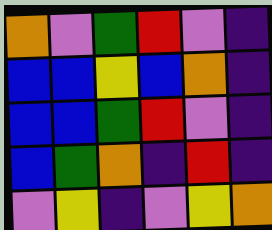[["orange", "violet", "green", "red", "violet", "indigo"], ["blue", "blue", "yellow", "blue", "orange", "indigo"], ["blue", "blue", "green", "red", "violet", "indigo"], ["blue", "green", "orange", "indigo", "red", "indigo"], ["violet", "yellow", "indigo", "violet", "yellow", "orange"]]